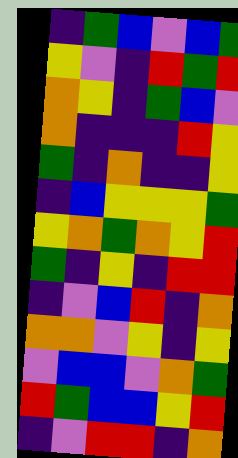[["indigo", "green", "blue", "violet", "blue", "green"], ["yellow", "violet", "indigo", "red", "green", "red"], ["orange", "yellow", "indigo", "green", "blue", "violet"], ["orange", "indigo", "indigo", "indigo", "red", "yellow"], ["green", "indigo", "orange", "indigo", "indigo", "yellow"], ["indigo", "blue", "yellow", "yellow", "yellow", "green"], ["yellow", "orange", "green", "orange", "yellow", "red"], ["green", "indigo", "yellow", "indigo", "red", "red"], ["indigo", "violet", "blue", "red", "indigo", "orange"], ["orange", "orange", "violet", "yellow", "indigo", "yellow"], ["violet", "blue", "blue", "violet", "orange", "green"], ["red", "green", "blue", "blue", "yellow", "red"], ["indigo", "violet", "red", "red", "indigo", "orange"]]